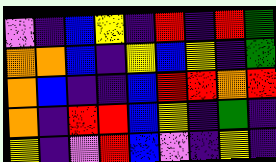[["violet", "indigo", "blue", "yellow", "indigo", "red", "indigo", "red", "green"], ["orange", "orange", "blue", "indigo", "yellow", "blue", "yellow", "indigo", "green"], ["orange", "blue", "indigo", "indigo", "blue", "red", "red", "orange", "red"], ["orange", "indigo", "red", "red", "blue", "yellow", "indigo", "green", "indigo"], ["yellow", "indigo", "violet", "red", "blue", "violet", "indigo", "yellow", "indigo"]]